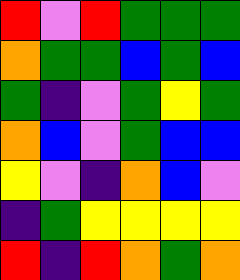[["red", "violet", "red", "green", "green", "green"], ["orange", "green", "green", "blue", "green", "blue"], ["green", "indigo", "violet", "green", "yellow", "green"], ["orange", "blue", "violet", "green", "blue", "blue"], ["yellow", "violet", "indigo", "orange", "blue", "violet"], ["indigo", "green", "yellow", "yellow", "yellow", "yellow"], ["red", "indigo", "red", "orange", "green", "orange"]]